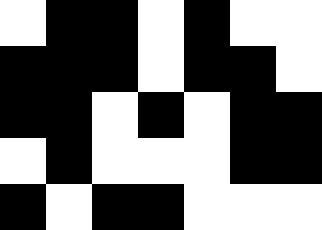[["white", "black", "black", "white", "black", "white", "white"], ["black", "black", "black", "white", "black", "black", "white"], ["black", "black", "white", "black", "white", "black", "black"], ["white", "black", "white", "white", "white", "black", "black"], ["black", "white", "black", "black", "white", "white", "white"]]